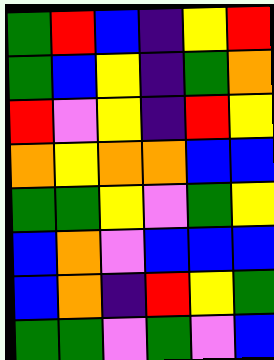[["green", "red", "blue", "indigo", "yellow", "red"], ["green", "blue", "yellow", "indigo", "green", "orange"], ["red", "violet", "yellow", "indigo", "red", "yellow"], ["orange", "yellow", "orange", "orange", "blue", "blue"], ["green", "green", "yellow", "violet", "green", "yellow"], ["blue", "orange", "violet", "blue", "blue", "blue"], ["blue", "orange", "indigo", "red", "yellow", "green"], ["green", "green", "violet", "green", "violet", "blue"]]